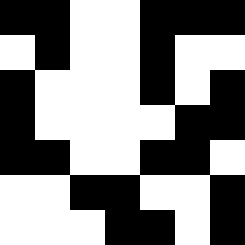[["black", "black", "white", "white", "black", "black", "black"], ["white", "black", "white", "white", "black", "white", "white"], ["black", "white", "white", "white", "black", "white", "black"], ["black", "white", "white", "white", "white", "black", "black"], ["black", "black", "white", "white", "black", "black", "white"], ["white", "white", "black", "black", "white", "white", "black"], ["white", "white", "white", "black", "black", "white", "black"]]